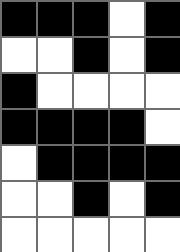[["black", "black", "black", "white", "black"], ["white", "white", "black", "white", "black"], ["black", "white", "white", "white", "white"], ["black", "black", "black", "black", "white"], ["white", "black", "black", "black", "black"], ["white", "white", "black", "white", "black"], ["white", "white", "white", "white", "white"]]